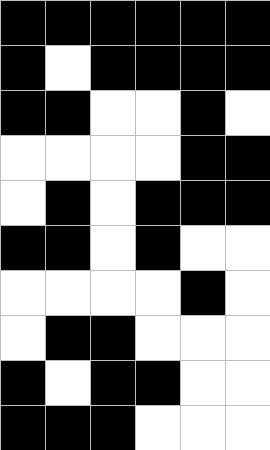[["black", "black", "black", "black", "black", "black"], ["black", "white", "black", "black", "black", "black"], ["black", "black", "white", "white", "black", "white"], ["white", "white", "white", "white", "black", "black"], ["white", "black", "white", "black", "black", "black"], ["black", "black", "white", "black", "white", "white"], ["white", "white", "white", "white", "black", "white"], ["white", "black", "black", "white", "white", "white"], ["black", "white", "black", "black", "white", "white"], ["black", "black", "black", "white", "white", "white"]]